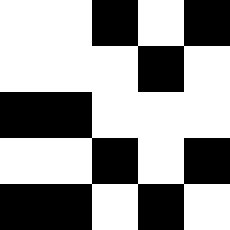[["white", "white", "black", "white", "black"], ["white", "white", "white", "black", "white"], ["black", "black", "white", "white", "white"], ["white", "white", "black", "white", "black"], ["black", "black", "white", "black", "white"]]